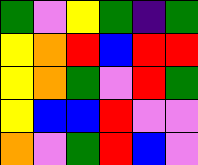[["green", "violet", "yellow", "green", "indigo", "green"], ["yellow", "orange", "red", "blue", "red", "red"], ["yellow", "orange", "green", "violet", "red", "green"], ["yellow", "blue", "blue", "red", "violet", "violet"], ["orange", "violet", "green", "red", "blue", "violet"]]